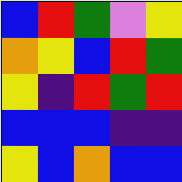[["blue", "red", "green", "violet", "yellow"], ["orange", "yellow", "blue", "red", "green"], ["yellow", "indigo", "red", "green", "red"], ["blue", "blue", "blue", "indigo", "indigo"], ["yellow", "blue", "orange", "blue", "blue"]]